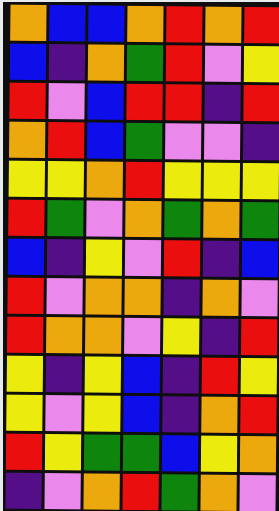[["orange", "blue", "blue", "orange", "red", "orange", "red"], ["blue", "indigo", "orange", "green", "red", "violet", "yellow"], ["red", "violet", "blue", "red", "red", "indigo", "red"], ["orange", "red", "blue", "green", "violet", "violet", "indigo"], ["yellow", "yellow", "orange", "red", "yellow", "yellow", "yellow"], ["red", "green", "violet", "orange", "green", "orange", "green"], ["blue", "indigo", "yellow", "violet", "red", "indigo", "blue"], ["red", "violet", "orange", "orange", "indigo", "orange", "violet"], ["red", "orange", "orange", "violet", "yellow", "indigo", "red"], ["yellow", "indigo", "yellow", "blue", "indigo", "red", "yellow"], ["yellow", "violet", "yellow", "blue", "indigo", "orange", "red"], ["red", "yellow", "green", "green", "blue", "yellow", "orange"], ["indigo", "violet", "orange", "red", "green", "orange", "violet"]]